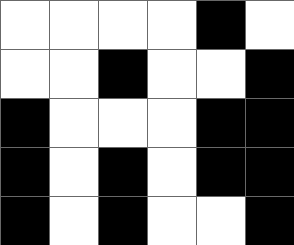[["white", "white", "white", "white", "black", "white"], ["white", "white", "black", "white", "white", "black"], ["black", "white", "white", "white", "black", "black"], ["black", "white", "black", "white", "black", "black"], ["black", "white", "black", "white", "white", "black"]]